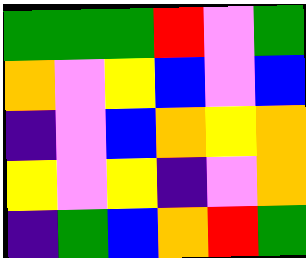[["green", "green", "green", "red", "violet", "green"], ["orange", "violet", "yellow", "blue", "violet", "blue"], ["indigo", "violet", "blue", "orange", "yellow", "orange"], ["yellow", "violet", "yellow", "indigo", "violet", "orange"], ["indigo", "green", "blue", "orange", "red", "green"]]